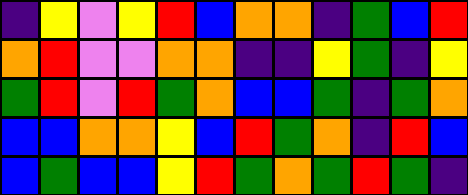[["indigo", "yellow", "violet", "yellow", "red", "blue", "orange", "orange", "indigo", "green", "blue", "red"], ["orange", "red", "violet", "violet", "orange", "orange", "indigo", "indigo", "yellow", "green", "indigo", "yellow"], ["green", "red", "violet", "red", "green", "orange", "blue", "blue", "green", "indigo", "green", "orange"], ["blue", "blue", "orange", "orange", "yellow", "blue", "red", "green", "orange", "indigo", "red", "blue"], ["blue", "green", "blue", "blue", "yellow", "red", "green", "orange", "green", "red", "green", "indigo"]]